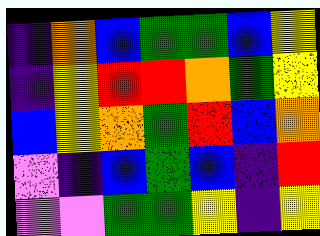[["indigo", "orange", "blue", "green", "green", "blue", "yellow"], ["indigo", "yellow", "red", "red", "orange", "green", "yellow"], ["blue", "yellow", "orange", "green", "red", "blue", "orange"], ["violet", "indigo", "blue", "green", "blue", "indigo", "red"], ["violet", "violet", "green", "green", "yellow", "indigo", "yellow"]]